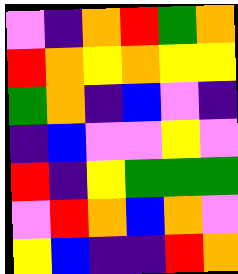[["violet", "indigo", "orange", "red", "green", "orange"], ["red", "orange", "yellow", "orange", "yellow", "yellow"], ["green", "orange", "indigo", "blue", "violet", "indigo"], ["indigo", "blue", "violet", "violet", "yellow", "violet"], ["red", "indigo", "yellow", "green", "green", "green"], ["violet", "red", "orange", "blue", "orange", "violet"], ["yellow", "blue", "indigo", "indigo", "red", "orange"]]